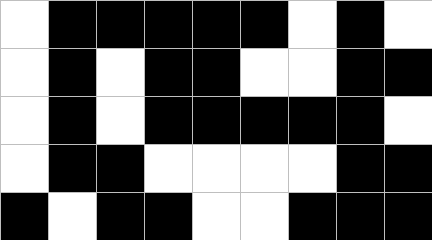[["white", "black", "black", "black", "black", "black", "white", "black", "white"], ["white", "black", "white", "black", "black", "white", "white", "black", "black"], ["white", "black", "white", "black", "black", "black", "black", "black", "white"], ["white", "black", "black", "white", "white", "white", "white", "black", "black"], ["black", "white", "black", "black", "white", "white", "black", "black", "black"]]